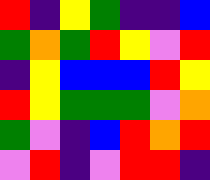[["red", "indigo", "yellow", "green", "indigo", "indigo", "blue"], ["green", "orange", "green", "red", "yellow", "violet", "red"], ["indigo", "yellow", "blue", "blue", "blue", "red", "yellow"], ["red", "yellow", "green", "green", "green", "violet", "orange"], ["green", "violet", "indigo", "blue", "red", "orange", "red"], ["violet", "red", "indigo", "violet", "red", "red", "indigo"]]